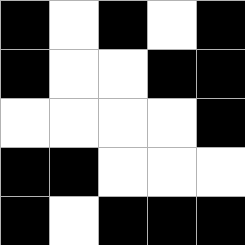[["black", "white", "black", "white", "black"], ["black", "white", "white", "black", "black"], ["white", "white", "white", "white", "black"], ["black", "black", "white", "white", "white"], ["black", "white", "black", "black", "black"]]